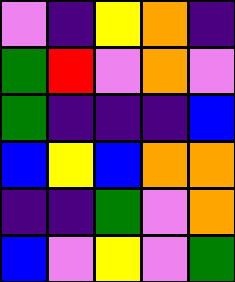[["violet", "indigo", "yellow", "orange", "indigo"], ["green", "red", "violet", "orange", "violet"], ["green", "indigo", "indigo", "indigo", "blue"], ["blue", "yellow", "blue", "orange", "orange"], ["indigo", "indigo", "green", "violet", "orange"], ["blue", "violet", "yellow", "violet", "green"]]